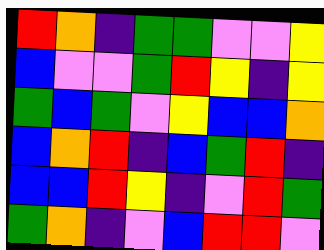[["red", "orange", "indigo", "green", "green", "violet", "violet", "yellow"], ["blue", "violet", "violet", "green", "red", "yellow", "indigo", "yellow"], ["green", "blue", "green", "violet", "yellow", "blue", "blue", "orange"], ["blue", "orange", "red", "indigo", "blue", "green", "red", "indigo"], ["blue", "blue", "red", "yellow", "indigo", "violet", "red", "green"], ["green", "orange", "indigo", "violet", "blue", "red", "red", "violet"]]